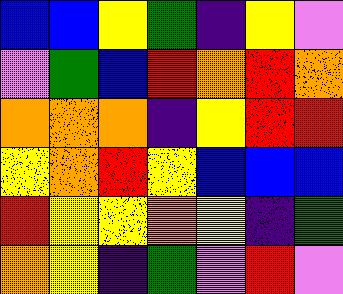[["blue", "blue", "yellow", "green", "indigo", "yellow", "violet"], ["violet", "green", "blue", "red", "orange", "red", "orange"], ["orange", "orange", "orange", "indigo", "yellow", "red", "red"], ["yellow", "orange", "red", "yellow", "blue", "blue", "blue"], ["red", "yellow", "yellow", "orange", "yellow", "indigo", "green"], ["orange", "yellow", "indigo", "green", "violet", "red", "violet"]]